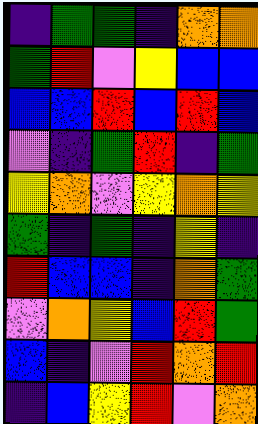[["indigo", "green", "green", "indigo", "orange", "orange"], ["green", "red", "violet", "yellow", "blue", "blue"], ["blue", "blue", "red", "blue", "red", "blue"], ["violet", "indigo", "green", "red", "indigo", "green"], ["yellow", "orange", "violet", "yellow", "orange", "yellow"], ["green", "indigo", "green", "indigo", "yellow", "indigo"], ["red", "blue", "blue", "indigo", "orange", "green"], ["violet", "orange", "yellow", "blue", "red", "green"], ["blue", "indigo", "violet", "red", "orange", "red"], ["indigo", "blue", "yellow", "red", "violet", "orange"]]